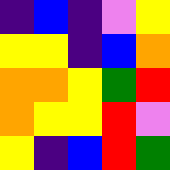[["indigo", "blue", "indigo", "violet", "yellow"], ["yellow", "yellow", "indigo", "blue", "orange"], ["orange", "orange", "yellow", "green", "red"], ["orange", "yellow", "yellow", "red", "violet"], ["yellow", "indigo", "blue", "red", "green"]]